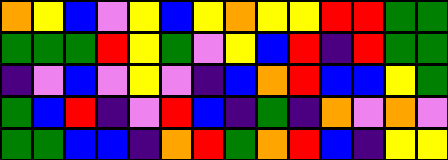[["orange", "yellow", "blue", "violet", "yellow", "blue", "yellow", "orange", "yellow", "yellow", "red", "red", "green", "green"], ["green", "green", "green", "red", "yellow", "green", "violet", "yellow", "blue", "red", "indigo", "red", "green", "green"], ["indigo", "violet", "blue", "violet", "yellow", "violet", "indigo", "blue", "orange", "red", "blue", "blue", "yellow", "green"], ["green", "blue", "red", "indigo", "violet", "red", "blue", "indigo", "green", "indigo", "orange", "violet", "orange", "violet"], ["green", "green", "blue", "blue", "indigo", "orange", "red", "green", "orange", "red", "blue", "indigo", "yellow", "yellow"]]